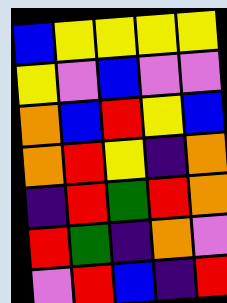[["blue", "yellow", "yellow", "yellow", "yellow"], ["yellow", "violet", "blue", "violet", "violet"], ["orange", "blue", "red", "yellow", "blue"], ["orange", "red", "yellow", "indigo", "orange"], ["indigo", "red", "green", "red", "orange"], ["red", "green", "indigo", "orange", "violet"], ["violet", "red", "blue", "indigo", "red"]]